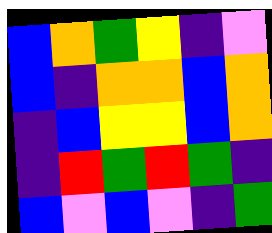[["blue", "orange", "green", "yellow", "indigo", "violet"], ["blue", "indigo", "orange", "orange", "blue", "orange"], ["indigo", "blue", "yellow", "yellow", "blue", "orange"], ["indigo", "red", "green", "red", "green", "indigo"], ["blue", "violet", "blue", "violet", "indigo", "green"]]